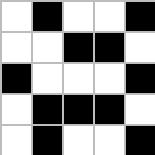[["white", "black", "white", "white", "black"], ["white", "white", "black", "black", "white"], ["black", "white", "white", "white", "black"], ["white", "black", "black", "black", "white"], ["white", "black", "white", "white", "black"]]